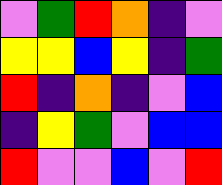[["violet", "green", "red", "orange", "indigo", "violet"], ["yellow", "yellow", "blue", "yellow", "indigo", "green"], ["red", "indigo", "orange", "indigo", "violet", "blue"], ["indigo", "yellow", "green", "violet", "blue", "blue"], ["red", "violet", "violet", "blue", "violet", "red"]]